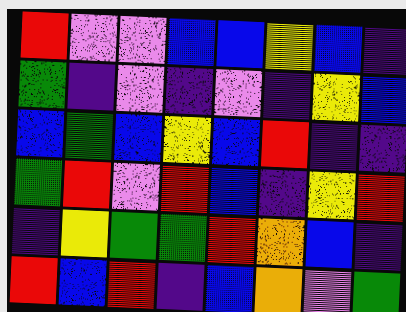[["red", "violet", "violet", "blue", "blue", "yellow", "blue", "indigo"], ["green", "indigo", "violet", "indigo", "violet", "indigo", "yellow", "blue"], ["blue", "green", "blue", "yellow", "blue", "red", "indigo", "indigo"], ["green", "red", "violet", "red", "blue", "indigo", "yellow", "red"], ["indigo", "yellow", "green", "green", "red", "orange", "blue", "indigo"], ["red", "blue", "red", "indigo", "blue", "orange", "violet", "green"]]